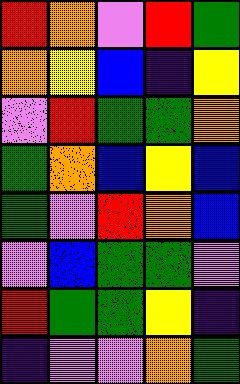[["red", "orange", "violet", "red", "green"], ["orange", "yellow", "blue", "indigo", "yellow"], ["violet", "red", "green", "green", "orange"], ["green", "orange", "blue", "yellow", "blue"], ["green", "violet", "red", "orange", "blue"], ["violet", "blue", "green", "green", "violet"], ["red", "green", "green", "yellow", "indigo"], ["indigo", "violet", "violet", "orange", "green"]]